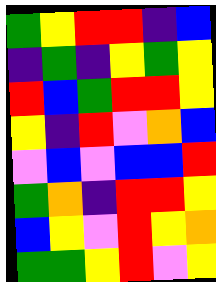[["green", "yellow", "red", "red", "indigo", "blue"], ["indigo", "green", "indigo", "yellow", "green", "yellow"], ["red", "blue", "green", "red", "red", "yellow"], ["yellow", "indigo", "red", "violet", "orange", "blue"], ["violet", "blue", "violet", "blue", "blue", "red"], ["green", "orange", "indigo", "red", "red", "yellow"], ["blue", "yellow", "violet", "red", "yellow", "orange"], ["green", "green", "yellow", "red", "violet", "yellow"]]